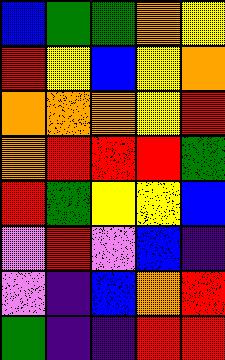[["blue", "green", "green", "orange", "yellow"], ["red", "yellow", "blue", "yellow", "orange"], ["orange", "orange", "orange", "yellow", "red"], ["orange", "red", "red", "red", "green"], ["red", "green", "yellow", "yellow", "blue"], ["violet", "red", "violet", "blue", "indigo"], ["violet", "indigo", "blue", "orange", "red"], ["green", "indigo", "indigo", "red", "red"]]